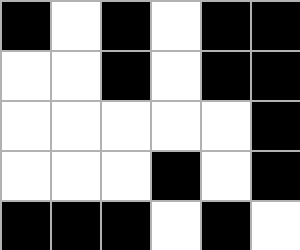[["black", "white", "black", "white", "black", "black"], ["white", "white", "black", "white", "black", "black"], ["white", "white", "white", "white", "white", "black"], ["white", "white", "white", "black", "white", "black"], ["black", "black", "black", "white", "black", "white"]]